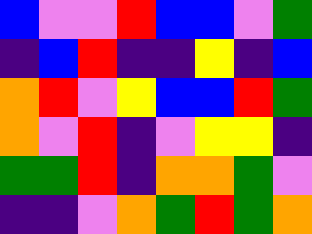[["blue", "violet", "violet", "red", "blue", "blue", "violet", "green"], ["indigo", "blue", "red", "indigo", "indigo", "yellow", "indigo", "blue"], ["orange", "red", "violet", "yellow", "blue", "blue", "red", "green"], ["orange", "violet", "red", "indigo", "violet", "yellow", "yellow", "indigo"], ["green", "green", "red", "indigo", "orange", "orange", "green", "violet"], ["indigo", "indigo", "violet", "orange", "green", "red", "green", "orange"]]